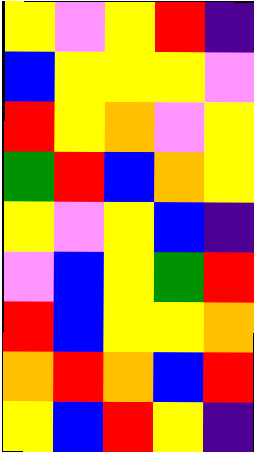[["yellow", "violet", "yellow", "red", "indigo"], ["blue", "yellow", "yellow", "yellow", "violet"], ["red", "yellow", "orange", "violet", "yellow"], ["green", "red", "blue", "orange", "yellow"], ["yellow", "violet", "yellow", "blue", "indigo"], ["violet", "blue", "yellow", "green", "red"], ["red", "blue", "yellow", "yellow", "orange"], ["orange", "red", "orange", "blue", "red"], ["yellow", "blue", "red", "yellow", "indigo"]]